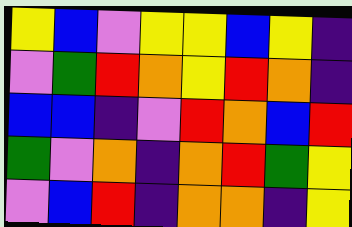[["yellow", "blue", "violet", "yellow", "yellow", "blue", "yellow", "indigo"], ["violet", "green", "red", "orange", "yellow", "red", "orange", "indigo"], ["blue", "blue", "indigo", "violet", "red", "orange", "blue", "red"], ["green", "violet", "orange", "indigo", "orange", "red", "green", "yellow"], ["violet", "blue", "red", "indigo", "orange", "orange", "indigo", "yellow"]]